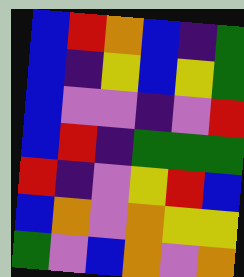[["blue", "red", "orange", "blue", "indigo", "green"], ["blue", "indigo", "yellow", "blue", "yellow", "green"], ["blue", "violet", "violet", "indigo", "violet", "red"], ["blue", "red", "indigo", "green", "green", "green"], ["red", "indigo", "violet", "yellow", "red", "blue"], ["blue", "orange", "violet", "orange", "yellow", "yellow"], ["green", "violet", "blue", "orange", "violet", "orange"]]